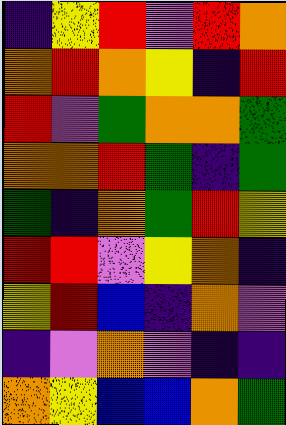[["indigo", "yellow", "red", "violet", "red", "orange"], ["orange", "red", "orange", "yellow", "indigo", "red"], ["red", "violet", "green", "orange", "orange", "green"], ["orange", "orange", "red", "green", "indigo", "green"], ["green", "indigo", "orange", "green", "red", "yellow"], ["red", "red", "violet", "yellow", "orange", "indigo"], ["yellow", "red", "blue", "indigo", "orange", "violet"], ["indigo", "violet", "orange", "violet", "indigo", "indigo"], ["orange", "yellow", "blue", "blue", "orange", "green"]]